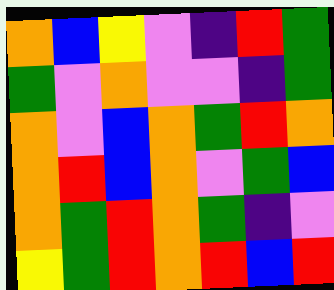[["orange", "blue", "yellow", "violet", "indigo", "red", "green"], ["green", "violet", "orange", "violet", "violet", "indigo", "green"], ["orange", "violet", "blue", "orange", "green", "red", "orange"], ["orange", "red", "blue", "orange", "violet", "green", "blue"], ["orange", "green", "red", "orange", "green", "indigo", "violet"], ["yellow", "green", "red", "orange", "red", "blue", "red"]]